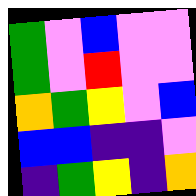[["green", "violet", "blue", "violet", "violet"], ["green", "violet", "red", "violet", "violet"], ["orange", "green", "yellow", "violet", "blue"], ["blue", "blue", "indigo", "indigo", "violet"], ["indigo", "green", "yellow", "indigo", "orange"]]